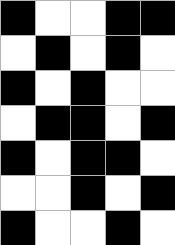[["black", "white", "white", "black", "black"], ["white", "black", "white", "black", "white"], ["black", "white", "black", "white", "white"], ["white", "black", "black", "white", "black"], ["black", "white", "black", "black", "white"], ["white", "white", "black", "white", "black"], ["black", "white", "white", "black", "white"]]